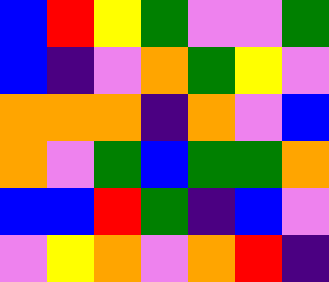[["blue", "red", "yellow", "green", "violet", "violet", "green"], ["blue", "indigo", "violet", "orange", "green", "yellow", "violet"], ["orange", "orange", "orange", "indigo", "orange", "violet", "blue"], ["orange", "violet", "green", "blue", "green", "green", "orange"], ["blue", "blue", "red", "green", "indigo", "blue", "violet"], ["violet", "yellow", "orange", "violet", "orange", "red", "indigo"]]